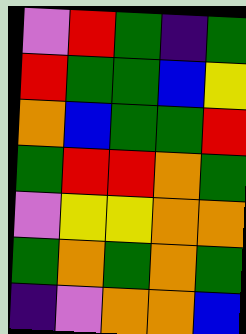[["violet", "red", "green", "indigo", "green"], ["red", "green", "green", "blue", "yellow"], ["orange", "blue", "green", "green", "red"], ["green", "red", "red", "orange", "green"], ["violet", "yellow", "yellow", "orange", "orange"], ["green", "orange", "green", "orange", "green"], ["indigo", "violet", "orange", "orange", "blue"]]